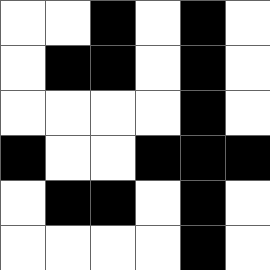[["white", "white", "black", "white", "black", "white"], ["white", "black", "black", "white", "black", "white"], ["white", "white", "white", "white", "black", "white"], ["black", "white", "white", "black", "black", "black"], ["white", "black", "black", "white", "black", "white"], ["white", "white", "white", "white", "black", "white"]]